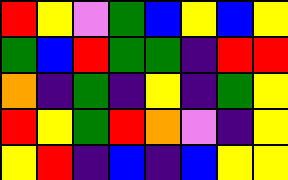[["red", "yellow", "violet", "green", "blue", "yellow", "blue", "yellow"], ["green", "blue", "red", "green", "green", "indigo", "red", "red"], ["orange", "indigo", "green", "indigo", "yellow", "indigo", "green", "yellow"], ["red", "yellow", "green", "red", "orange", "violet", "indigo", "yellow"], ["yellow", "red", "indigo", "blue", "indigo", "blue", "yellow", "yellow"]]